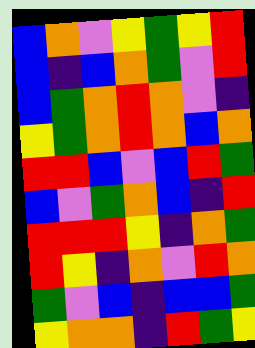[["blue", "orange", "violet", "yellow", "green", "yellow", "red"], ["blue", "indigo", "blue", "orange", "green", "violet", "red"], ["blue", "green", "orange", "red", "orange", "violet", "indigo"], ["yellow", "green", "orange", "red", "orange", "blue", "orange"], ["red", "red", "blue", "violet", "blue", "red", "green"], ["blue", "violet", "green", "orange", "blue", "indigo", "red"], ["red", "red", "red", "yellow", "indigo", "orange", "green"], ["red", "yellow", "indigo", "orange", "violet", "red", "orange"], ["green", "violet", "blue", "indigo", "blue", "blue", "green"], ["yellow", "orange", "orange", "indigo", "red", "green", "yellow"]]